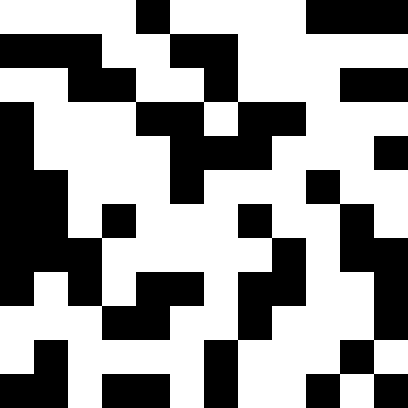[["white", "white", "white", "white", "black", "white", "white", "white", "white", "black", "black", "black"], ["black", "black", "black", "white", "white", "black", "black", "white", "white", "white", "white", "white"], ["white", "white", "black", "black", "white", "white", "black", "white", "white", "white", "black", "black"], ["black", "white", "white", "white", "black", "black", "white", "black", "black", "white", "white", "white"], ["black", "white", "white", "white", "white", "black", "black", "black", "white", "white", "white", "black"], ["black", "black", "white", "white", "white", "black", "white", "white", "white", "black", "white", "white"], ["black", "black", "white", "black", "white", "white", "white", "black", "white", "white", "black", "white"], ["black", "black", "black", "white", "white", "white", "white", "white", "black", "white", "black", "black"], ["black", "white", "black", "white", "black", "black", "white", "black", "black", "white", "white", "black"], ["white", "white", "white", "black", "black", "white", "white", "black", "white", "white", "white", "black"], ["white", "black", "white", "white", "white", "white", "black", "white", "white", "white", "black", "white"], ["black", "black", "white", "black", "black", "white", "black", "white", "white", "black", "white", "black"]]